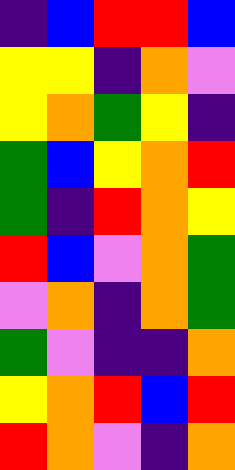[["indigo", "blue", "red", "red", "blue"], ["yellow", "yellow", "indigo", "orange", "violet"], ["yellow", "orange", "green", "yellow", "indigo"], ["green", "blue", "yellow", "orange", "red"], ["green", "indigo", "red", "orange", "yellow"], ["red", "blue", "violet", "orange", "green"], ["violet", "orange", "indigo", "orange", "green"], ["green", "violet", "indigo", "indigo", "orange"], ["yellow", "orange", "red", "blue", "red"], ["red", "orange", "violet", "indigo", "orange"]]